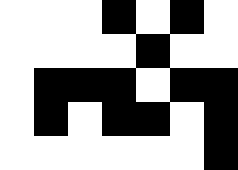[["white", "white", "white", "black", "white", "black", "white"], ["white", "white", "white", "white", "black", "white", "white"], ["white", "black", "black", "black", "white", "black", "black"], ["white", "black", "white", "black", "black", "white", "black"], ["white", "white", "white", "white", "white", "white", "black"]]